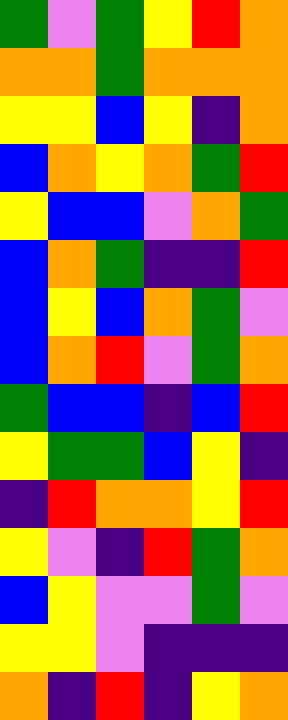[["green", "violet", "green", "yellow", "red", "orange"], ["orange", "orange", "green", "orange", "orange", "orange"], ["yellow", "yellow", "blue", "yellow", "indigo", "orange"], ["blue", "orange", "yellow", "orange", "green", "red"], ["yellow", "blue", "blue", "violet", "orange", "green"], ["blue", "orange", "green", "indigo", "indigo", "red"], ["blue", "yellow", "blue", "orange", "green", "violet"], ["blue", "orange", "red", "violet", "green", "orange"], ["green", "blue", "blue", "indigo", "blue", "red"], ["yellow", "green", "green", "blue", "yellow", "indigo"], ["indigo", "red", "orange", "orange", "yellow", "red"], ["yellow", "violet", "indigo", "red", "green", "orange"], ["blue", "yellow", "violet", "violet", "green", "violet"], ["yellow", "yellow", "violet", "indigo", "indigo", "indigo"], ["orange", "indigo", "red", "indigo", "yellow", "orange"]]